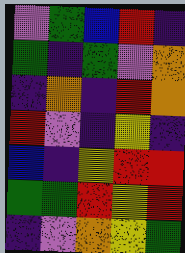[["violet", "green", "blue", "red", "indigo"], ["green", "indigo", "green", "violet", "orange"], ["indigo", "orange", "indigo", "red", "orange"], ["red", "violet", "indigo", "yellow", "indigo"], ["blue", "indigo", "yellow", "red", "red"], ["green", "green", "red", "yellow", "red"], ["indigo", "violet", "orange", "yellow", "green"]]